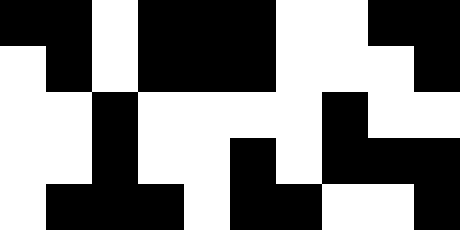[["black", "black", "white", "black", "black", "black", "white", "white", "black", "black"], ["white", "black", "white", "black", "black", "black", "white", "white", "white", "black"], ["white", "white", "black", "white", "white", "white", "white", "black", "white", "white"], ["white", "white", "black", "white", "white", "black", "white", "black", "black", "black"], ["white", "black", "black", "black", "white", "black", "black", "white", "white", "black"]]